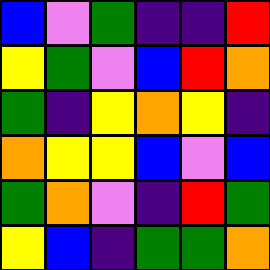[["blue", "violet", "green", "indigo", "indigo", "red"], ["yellow", "green", "violet", "blue", "red", "orange"], ["green", "indigo", "yellow", "orange", "yellow", "indigo"], ["orange", "yellow", "yellow", "blue", "violet", "blue"], ["green", "orange", "violet", "indigo", "red", "green"], ["yellow", "blue", "indigo", "green", "green", "orange"]]